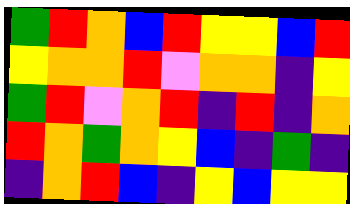[["green", "red", "orange", "blue", "red", "yellow", "yellow", "blue", "red"], ["yellow", "orange", "orange", "red", "violet", "orange", "orange", "indigo", "yellow"], ["green", "red", "violet", "orange", "red", "indigo", "red", "indigo", "orange"], ["red", "orange", "green", "orange", "yellow", "blue", "indigo", "green", "indigo"], ["indigo", "orange", "red", "blue", "indigo", "yellow", "blue", "yellow", "yellow"]]